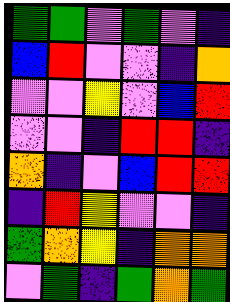[["green", "green", "violet", "green", "violet", "indigo"], ["blue", "red", "violet", "violet", "indigo", "orange"], ["violet", "violet", "yellow", "violet", "blue", "red"], ["violet", "violet", "indigo", "red", "red", "indigo"], ["orange", "indigo", "violet", "blue", "red", "red"], ["indigo", "red", "yellow", "violet", "violet", "indigo"], ["green", "orange", "yellow", "indigo", "orange", "orange"], ["violet", "green", "indigo", "green", "orange", "green"]]